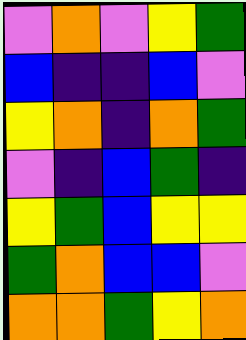[["violet", "orange", "violet", "yellow", "green"], ["blue", "indigo", "indigo", "blue", "violet"], ["yellow", "orange", "indigo", "orange", "green"], ["violet", "indigo", "blue", "green", "indigo"], ["yellow", "green", "blue", "yellow", "yellow"], ["green", "orange", "blue", "blue", "violet"], ["orange", "orange", "green", "yellow", "orange"]]